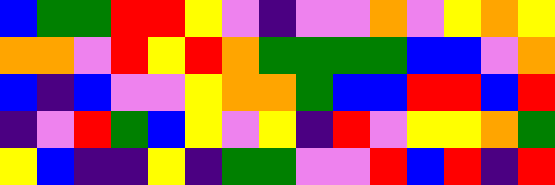[["blue", "green", "green", "red", "red", "yellow", "violet", "indigo", "violet", "violet", "orange", "violet", "yellow", "orange", "yellow"], ["orange", "orange", "violet", "red", "yellow", "red", "orange", "green", "green", "green", "green", "blue", "blue", "violet", "orange"], ["blue", "indigo", "blue", "violet", "violet", "yellow", "orange", "orange", "green", "blue", "blue", "red", "red", "blue", "red"], ["indigo", "violet", "red", "green", "blue", "yellow", "violet", "yellow", "indigo", "red", "violet", "yellow", "yellow", "orange", "green"], ["yellow", "blue", "indigo", "indigo", "yellow", "indigo", "green", "green", "violet", "violet", "red", "blue", "red", "indigo", "red"]]